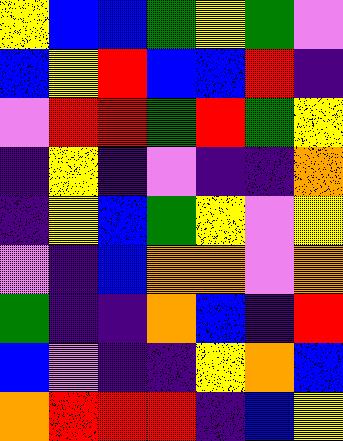[["yellow", "blue", "blue", "green", "yellow", "green", "violet"], ["blue", "yellow", "red", "blue", "blue", "red", "indigo"], ["violet", "red", "red", "green", "red", "green", "yellow"], ["indigo", "yellow", "indigo", "violet", "indigo", "indigo", "orange"], ["indigo", "yellow", "blue", "green", "yellow", "violet", "yellow"], ["violet", "indigo", "blue", "orange", "orange", "violet", "orange"], ["green", "indigo", "indigo", "orange", "blue", "indigo", "red"], ["blue", "violet", "indigo", "indigo", "yellow", "orange", "blue"], ["orange", "red", "red", "red", "indigo", "blue", "yellow"]]